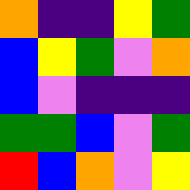[["orange", "indigo", "indigo", "yellow", "green"], ["blue", "yellow", "green", "violet", "orange"], ["blue", "violet", "indigo", "indigo", "indigo"], ["green", "green", "blue", "violet", "green"], ["red", "blue", "orange", "violet", "yellow"]]